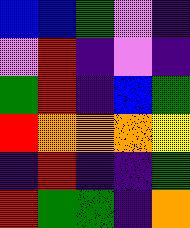[["blue", "blue", "green", "violet", "indigo"], ["violet", "red", "indigo", "violet", "indigo"], ["green", "red", "indigo", "blue", "green"], ["red", "orange", "orange", "orange", "yellow"], ["indigo", "red", "indigo", "indigo", "green"], ["red", "green", "green", "indigo", "orange"]]